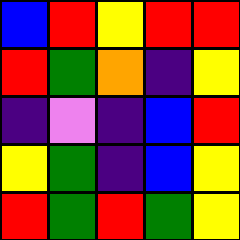[["blue", "red", "yellow", "red", "red"], ["red", "green", "orange", "indigo", "yellow"], ["indigo", "violet", "indigo", "blue", "red"], ["yellow", "green", "indigo", "blue", "yellow"], ["red", "green", "red", "green", "yellow"]]